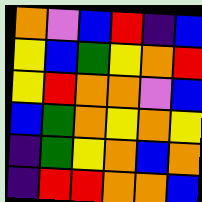[["orange", "violet", "blue", "red", "indigo", "blue"], ["yellow", "blue", "green", "yellow", "orange", "red"], ["yellow", "red", "orange", "orange", "violet", "blue"], ["blue", "green", "orange", "yellow", "orange", "yellow"], ["indigo", "green", "yellow", "orange", "blue", "orange"], ["indigo", "red", "red", "orange", "orange", "blue"]]